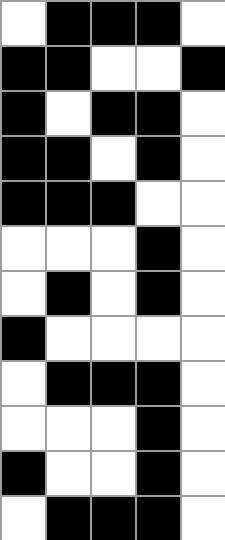[["white", "black", "black", "black", "white"], ["black", "black", "white", "white", "black"], ["black", "white", "black", "black", "white"], ["black", "black", "white", "black", "white"], ["black", "black", "black", "white", "white"], ["white", "white", "white", "black", "white"], ["white", "black", "white", "black", "white"], ["black", "white", "white", "white", "white"], ["white", "black", "black", "black", "white"], ["white", "white", "white", "black", "white"], ["black", "white", "white", "black", "white"], ["white", "black", "black", "black", "white"]]